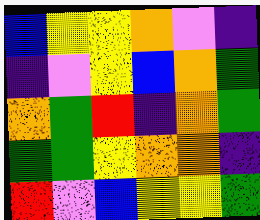[["blue", "yellow", "yellow", "orange", "violet", "indigo"], ["indigo", "violet", "yellow", "blue", "orange", "green"], ["orange", "green", "red", "indigo", "orange", "green"], ["green", "green", "yellow", "orange", "orange", "indigo"], ["red", "violet", "blue", "yellow", "yellow", "green"]]